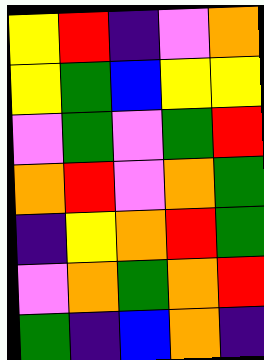[["yellow", "red", "indigo", "violet", "orange"], ["yellow", "green", "blue", "yellow", "yellow"], ["violet", "green", "violet", "green", "red"], ["orange", "red", "violet", "orange", "green"], ["indigo", "yellow", "orange", "red", "green"], ["violet", "orange", "green", "orange", "red"], ["green", "indigo", "blue", "orange", "indigo"]]